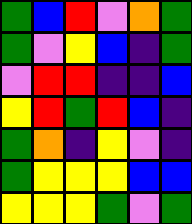[["green", "blue", "red", "violet", "orange", "green"], ["green", "violet", "yellow", "blue", "indigo", "green"], ["violet", "red", "red", "indigo", "indigo", "blue"], ["yellow", "red", "green", "red", "blue", "indigo"], ["green", "orange", "indigo", "yellow", "violet", "indigo"], ["green", "yellow", "yellow", "yellow", "blue", "blue"], ["yellow", "yellow", "yellow", "green", "violet", "green"]]